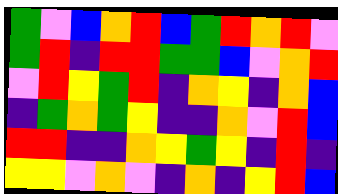[["green", "violet", "blue", "orange", "red", "blue", "green", "red", "orange", "red", "violet"], ["green", "red", "indigo", "red", "red", "green", "green", "blue", "violet", "orange", "red"], ["violet", "red", "yellow", "green", "red", "indigo", "orange", "yellow", "indigo", "orange", "blue"], ["indigo", "green", "orange", "green", "yellow", "indigo", "indigo", "orange", "violet", "red", "blue"], ["red", "red", "indigo", "indigo", "orange", "yellow", "green", "yellow", "indigo", "red", "indigo"], ["yellow", "yellow", "violet", "orange", "violet", "indigo", "orange", "indigo", "yellow", "red", "blue"]]